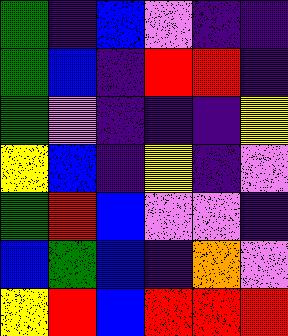[["green", "indigo", "blue", "violet", "indigo", "indigo"], ["green", "blue", "indigo", "red", "red", "indigo"], ["green", "violet", "indigo", "indigo", "indigo", "yellow"], ["yellow", "blue", "indigo", "yellow", "indigo", "violet"], ["green", "red", "blue", "violet", "violet", "indigo"], ["blue", "green", "blue", "indigo", "orange", "violet"], ["yellow", "red", "blue", "red", "red", "red"]]